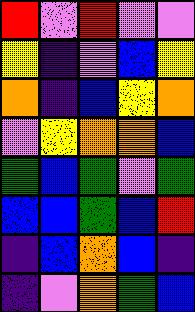[["red", "violet", "red", "violet", "violet"], ["yellow", "indigo", "violet", "blue", "yellow"], ["orange", "indigo", "blue", "yellow", "orange"], ["violet", "yellow", "orange", "orange", "blue"], ["green", "blue", "green", "violet", "green"], ["blue", "blue", "green", "blue", "red"], ["indigo", "blue", "orange", "blue", "indigo"], ["indigo", "violet", "orange", "green", "blue"]]